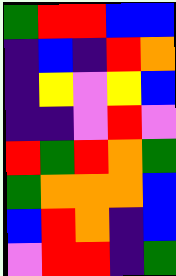[["green", "red", "red", "blue", "blue"], ["indigo", "blue", "indigo", "red", "orange"], ["indigo", "yellow", "violet", "yellow", "blue"], ["indigo", "indigo", "violet", "red", "violet"], ["red", "green", "red", "orange", "green"], ["green", "orange", "orange", "orange", "blue"], ["blue", "red", "orange", "indigo", "blue"], ["violet", "red", "red", "indigo", "green"]]